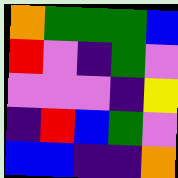[["orange", "green", "green", "green", "blue"], ["red", "violet", "indigo", "green", "violet"], ["violet", "violet", "violet", "indigo", "yellow"], ["indigo", "red", "blue", "green", "violet"], ["blue", "blue", "indigo", "indigo", "orange"]]